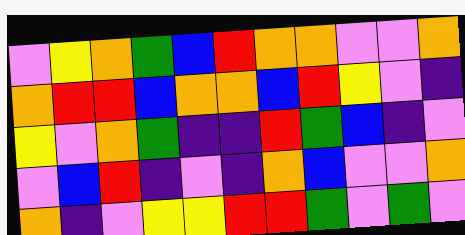[["violet", "yellow", "orange", "green", "blue", "red", "orange", "orange", "violet", "violet", "orange"], ["orange", "red", "red", "blue", "orange", "orange", "blue", "red", "yellow", "violet", "indigo"], ["yellow", "violet", "orange", "green", "indigo", "indigo", "red", "green", "blue", "indigo", "violet"], ["violet", "blue", "red", "indigo", "violet", "indigo", "orange", "blue", "violet", "violet", "orange"], ["orange", "indigo", "violet", "yellow", "yellow", "red", "red", "green", "violet", "green", "violet"]]